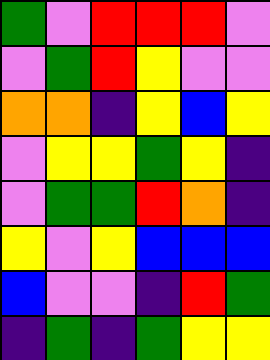[["green", "violet", "red", "red", "red", "violet"], ["violet", "green", "red", "yellow", "violet", "violet"], ["orange", "orange", "indigo", "yellow", "blue", "yellow"], ["violet", "yellow", "yellow", "green", "yellow", "indigo"], ["violet", "green", "green", "red", "orange", "indigo"], ["yellow", "violet", "yellow", "blue", "blue", "blue"], ["blue", "violet", "violet", "indigo", "red", "green"], ["indigo", "green", "indigo", "green", "yellow", "yellow"]]